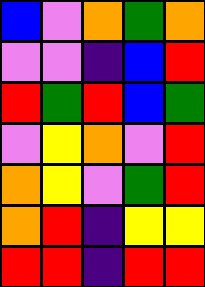[["blue", "violet", "orange", "green", "orange"], ["violet", "violet", "indigo", "blue", "red"], ["red", "green", "red", "blue", "green"], ["violet", "yellow", "orange", "violet", "red"], ["orange", "yellow", "violet", "green", "red"], ["orange", "red", "indigo", "yellow", "yellow"], ["red", "red", "indigo", "red", "red"]]